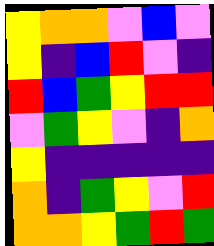[["yellow", "orange", "orange", "violet", "blue", "violet"], ["yellow", "indigo", "blue", "red", "violet", "indigo"], ["red", "blue", "green", "yellow", "red", "red"], ["violet", "green", "yellow", "violet", "indigo", "orange"], ["yellow", "indigo", "indigo", "indigo", "indigo", "indigo"], ["orange", "indigo", "green", "yellow", "violet", "red"], ["orange", "orange", "yellow", "green", "red", "green"]]